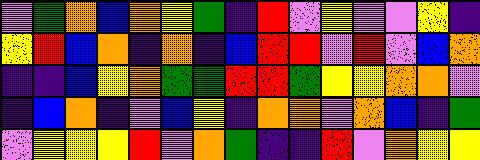[["violet", "green", "orange", "blue", "orange", "yellow", "green", "indigo", "red", "violet", "yellow", "violet", "violet", "yellow", "indigo"], ["yellow", "red", "blue", "orange", "indigo", "orange", "indigo", "blue", "red", "red", "violet", "red", "violet", "blue", "orange"], ["indigo", "indigo", "blue", "yellow", "orange", "green", "green", "red", "red", "green", "yellow", "yellow", "orange", "orange", "violet"], ["indigo", "blue", "orange", "indigo", "violet", "blue", "yellow", "indigo", "orange", "orange", "violet", "orange", "blue", "indigo", "green"], ["violet", "yellow", "yellow", "yellow", "red", "violet", "orange", "green", "indigo", "indigo", "red", "violet", "orange", "yellow", "yellow"]]